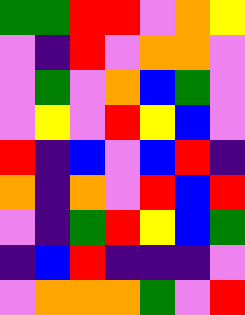[["green", "green", "red", "red", "violet", "orange", "yellow"], ["violet", "indigo", "red", "violet", "orange", "orange", "violet"], ["violet", "green", "violet", "orange", "blue", "green", "violet"], ["violet", "yellow", "violet", "red", "yellow", "blue", "violet"], ["red", "indigo", "blue", "violet", "blue", "red", "indigo"], ["orange", "indigo", "orange", "violet", "red", "blue", "red"], ["violet", "indigo", "green", "red", "yellow", "blue", "green"], ["indigo", "blue", "red", "indigo", "indigo", "indigo", "violet"], ["violet", "orange", "orange", "orange", "green", "violet", "red"]]